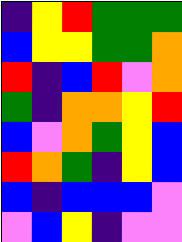[["indigo", "yellow", "red", "green", "green", "green"], ["blue", "yellow", "yellow", "green", "green", "orange"], ["red", "indigo", "blue", "red", "violet", "orange"], ["green", "indigo", "orange", "orange", "yellow", "red"], ["blue", "violet", "orange", "green", "yellow", "blue"], ["red", "orange", "green", "indigo", "yellow", "blue"], ["blue", "indigo", "blue", "blue", "blue", "violet"], ["violet", "blue", "yellow", "indigo", "violet", "violet"]]